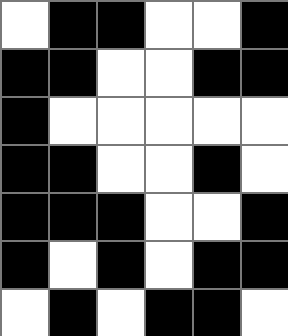[["white", "black", "black", "white", "white", "black"], ["black", "black", "white", "white", "black", "black"], ["black", "white", "white", "white", "white", "white"], ["black", "black", "white", "white", "black", "white"], ["black", "black", "black", "white", "white", "black"], ["black", "white", "black", "white", "black", "black"], ["white", "black", "white", "black", "black", "white"]]